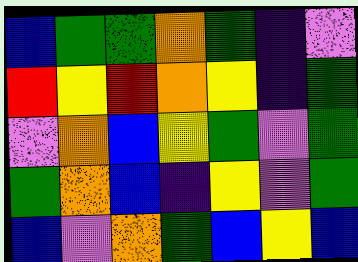[["blue", "green", "green", "orange", "green", "indigo", "violet"], ["red", "yellow", "red", "orange", "yellow", "indigo", "green"], ["violet", "orange", "blue", "yellow", "green", "violet", "green"], ["green", "orange", "blue", "indigo", "yellow", "violet", "green"], ["blue", "violet", "orange", "green", "blue", "yellow", "blue"]]